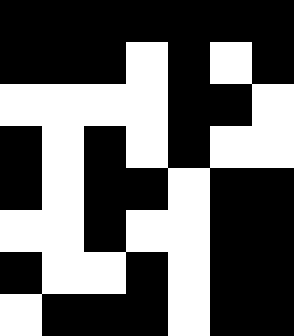[["black", "black", "black", "black", "black", "black", "black"], ["black", "black", "black", "white", "black", "white", "black"], ["white", "white", "white", "white", "black", "black", "white"], ["black", "white", "black", "white", "black", "white", "white"], ["black", "white", "black", "black", "white", "black", "black"], ["white", "white", "black", "white", "white", "black", "black"], ["black", "white", "white", "black", "white", "black", "black"], ["white", "black", "black", "black", "white", "black", "black"]]